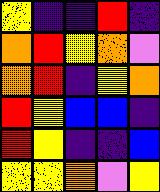[["yellow", "indigo", "indigo", "red", "indigo"], ["orange", "red", "yellow", "orange", "violet"], ["orange", "red", "indigo", "yellow", "orange"], ["red", "yellow", "blue", "blue", "indigo"], ["red", "yellow", "indigo", "indigo", "blue"], ["yellow", "yellow", "orange", "violet", "yellow"]]